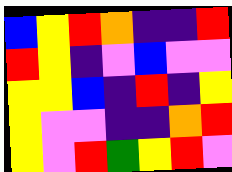[["blue", "yellow", "red", "orange", "indigo", "indigo", "red"], ["red", "yellow", "indigo", "violet", "blue", "violet", "violet"], ["yellow", "yellow", "blue", "indigo", "red", "indigo", "yellow"], ["yellow", "violet", "violet", "indigo", "indigo", "orange", "red"], ["yellow", "violet", "red", "green", "yellow", "red", "violet"]]